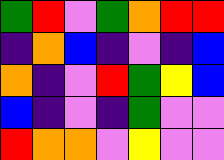[["green", "red", "violet", "green", "orange", "red", "red"], ["indigo", "orange", "blue", "indigo", "violet", "indigo", "blue"], ["orange", "indigo", "violet", "red", "green", "yellow", "blue"], ["blue", "indigo", "violet", "indigo", "green", "violet", "violet"], ["red", "orange", "orange", "violet", "yellow", "violet", "violet"]]